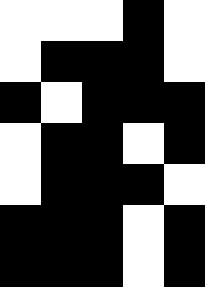[["white", "white", "white", "black", "white"], ["white", "black", "black", "black", "white"], ["black", "white", "black", "black", "black"], ["white", "black", "black", "white", "black"], ["white", "black", "black", "black", "white"], ["black", "black", "black", "white", "black"], ["black", "black", "black", "white", "black"]]